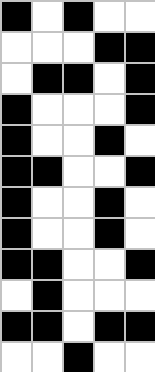[["black", "white", "black", "white", "white"], ["white", "white", "white", "black", "black"], ["white", "black", "black", "white", "black"], ["black", "white", "white", "white", "black"], ["black", "white", "white", "black", "white"], ["black", "black", "white", "white", "black"], ["black", "white", "white", "black", "white"], ["black", "white", "white", "black", "white"], ["black", "black", "white", "white", "black"], ["white", "black", "white", "white", "white"], ["black", "black", "white", "black", "black"], ["white", "white", "black", "white", "white"]]